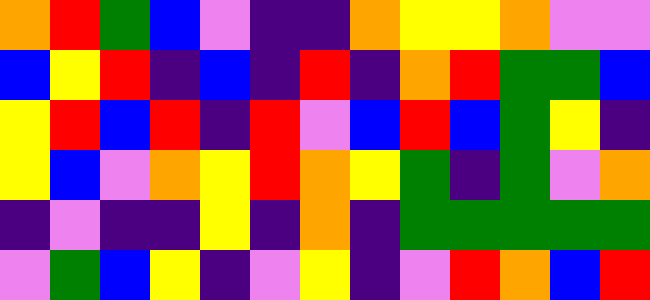[["orange", "red", "green", "blue", "violet", "indigo", "indigo", "orange", "yellow", "yellow", "orange", "violet", "violet"], ["blue", "yellow", "red", "indigo", "blue", "indigo", "red", "indigo", "orange", "red", "green", "green", "blue"], ["yellow", "red", "blue", "red", "indigo", "red", "violet", "blue", "red", "blue", "green", "yellow", "indigo"], ["yellow", "blue", "violet", "orange", "yellow", "red", "orange", "yellow", "green", "indigo", "green", "violet", "orange"], ["indigo", "violet", "indigo", "indigo", "yellow", "indigo", "orange", "indigo", "green", "green", "green", "green", "green"], ["violet", "green", "blue", "yellow", "indigo", "violet", "yellow", "indigo", "violet", "red", "orange", "blue", "red"]]